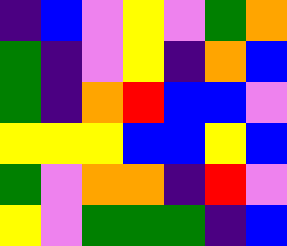[["indigo", "blue", "violet", "yellow", "violet", "green", "orange"], ["green", "indigo", "violet", "yellow", "indigo", "orange", "blue"], ["green", "indigo", "orange", "red", "blue", "blue", "violet"], ["yellow", "yellow", "yellow", "blue", "blue", "yellow", "blue"], ["green", "violet", "orange", "orange", "indigo", "red", "violet"], ["yellow", "violet", "green", "green", "green", "indigo", "blue"]]